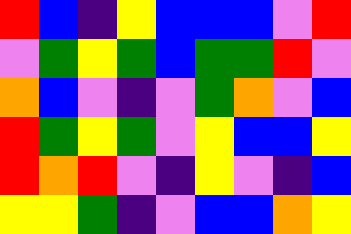[["red", "blue", "indigo", "yellow", "blue", "blue", "blue", "violet", "red"], ["violet", "green", "yellow", "green", "blue", "green", "green", "red", "violet"], ["orange", "blue", "violet", "indigo", "violet", "green", "orange", "violet", "blue"], ["red", "green", "yellow", "green", "violet", "yellow", "blue", "blue", "yellow"], ["red", "orange", "red", "violet", "indigo", "yellow", "violet", "indigo", "blue"], ["yellow", "yellow", "green", "indigo", "violet", "blue", "blue", "orange", "yellow"]]